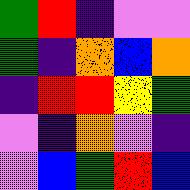[["green", "red", "indigo", "violet", "violet"], ["green", "indigo", "orange", "blue", "orange"], ["indigo", "red", "red", "yellow", "green"], ["violet", "indigo", "orange", "violet", "indigo"], ["violet", "blue", "green", "red", "blue"]]